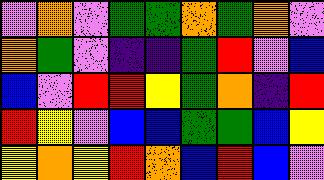[["violet", "orange", "violet", "green", "green", "orange", "green", "orange", "violet"], ["orange", "green", "violet", "indigo", "indigo", "green", "red", "violet", "blue"], ["blue", "violet", "red", "red", "yellow", "green", "orange", "indigo", "red"], ["red", "yellow", "violet", "blue", "blue", "green", "green", "blue", "yellow"], ["yellow", "orange", "yellow", "red", "orange", "blue", "red", "blue", "violet"]]